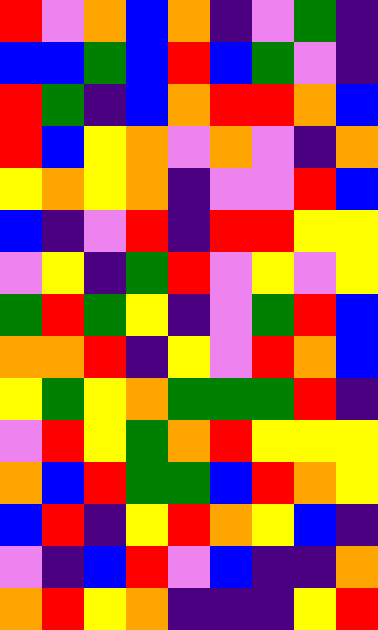[["red", "violet", "orange", "blue", "orange", "indigo", "violet", "green", "indigo"], ["blue", "blue", "green", "blue", "red", "blue", "green", "violet", "indigo"], ["red", "green", "indigo", "blue", "orange", "red", "red", "orange", "blue"], ["red", "blue", "yellow", "orange", "violet", "orange", "violet", "indigo", "orange"], ["yellow", "orange", "yellow", "orange", "indigo", "violet", "violet", "red", "blue"], ["blue", "indigo", "violet", "red", "indigo", "red", "red", "yellow", "yellow"], ["violet", "yellow", "indigo", "green", "red", "violet", "yellow", "violet", "yellow"], ["green", "red", "green", "yellow", "indigo", "violet", "green", "red", "blue"], ["orange", "orange", "red", "indigo", "yellow", "violet", "red", "orange", "blue"], ["yellow", "green", "yellow", "orange", "green", "green", "green", "red", "indigo"], ["violet", "red", "yellow", "green", "orange", "red", "yellow", "yellow", "yellow"], ["orange", "blue", "red", "green", "green", "blue", "red", "orange", "yellow"], ["blue", "red", "indigo", "yellow", "red", "orange", "yellow", "blue", "indigo"], ["violet", "indigo", "blue", "red", "violet", "blue", "indigo", "indigo", "orange"], ["orange", "red", "yellow", "orange", "indigo", "indigo", "indigo", "yellow", "red"]]